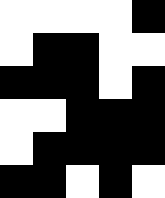[["white", "white", "white", "white", "black"], ["white", "black", "black", "white", "white"], ["black", "black", "black", "white", "black"], ["white", "white", "black", "black", "black"], ["white", "black", "black", "black", "black"], ["black", "black", "white", "black", "white"]]